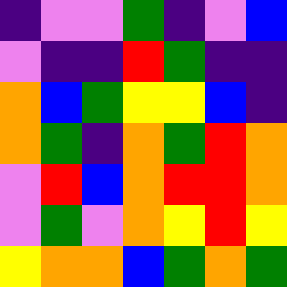[["indigo", "violet", "violet", "green", "indigo", "violet", "blue"], ["violet", "indigo", "indigo", "red", "green", "indigo", "indigo"], ["orange", "blue", "green", "yellow", "yellow", "blue", "indigo"], ["orange", "green", "indigo", "orange", "green", "red", "orange"], ["violet", "red", "blue", "orange", "red", "red", "orange"], ["violet", "green", "violet", "orange", "yellow", "red", "yellow"], ["yellow", "orange", "orange", "blue", "green", "orange", "green"]]